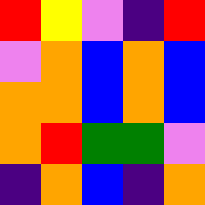[["red", "yellow", "violet", "indigo", "red"], ["violet", "orange", "blue", "orange", "blue"], ["orange", "orange", "blue", "orange", "blue"], ["orange", "red", "green", "green", "violet"], ["indigo", "orange", "blue", "indigo", "orange"]]